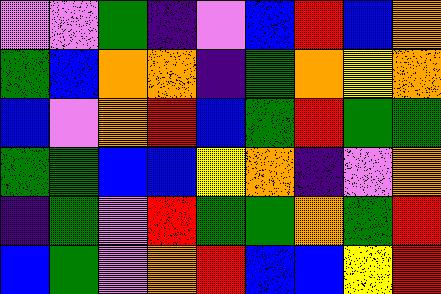[["violet", "violet", "green", "indigo", "violet", "blue", "red", "blue", "orange"], ["green", "blue", "orange", "orange", "indigo", "green", "orange", "yellow", "orange"], ["blue", "violet", "orange", "red", "blue", "green", "red", "green", "green"], ["green", "green", "blue", "blue", "yellow", "orange", "indigo", "violet", "orange"], ["indigo", "green", "violet", "red", "green", "green", "orange", "green", "red"], ["blue", "green", "violet", "orange", "red", "blue", "blue", "yellow", "red"]]